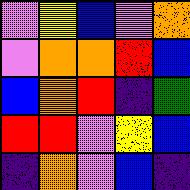[["violet", "yellow", "blue", "violet", "orange"], ["violet", "orange", "orange", "red", "blue"], ["blue", "orange", "red", "indigo", "green"], ["red", "red", "violet", "yellow", "blue"], ["indigo", "orange", "violet", "blue", "indigo"]]